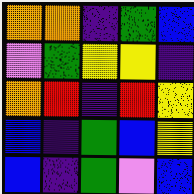[["orange", "orange", "indigo", "green", "blue"], ["violet", "green", "yellow", "yellow", "indigo"], ["orange", "red", "indigo", "red", "yellow"], ["blue", "indigo", "green", "blue", "yellow"], ["blue", "indigo", "green", "violet", "blue"]]